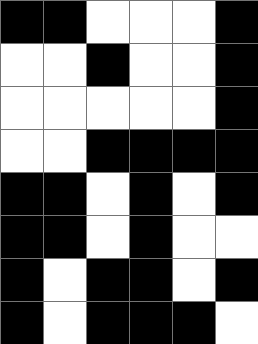[["black", "black", "white", "white", "white", "black"], ["white", "white", "black", "white", "white", "black"], ["white", "white", "white", "white", "white", "black"], ["white", "white", "black", "black", "black", "black"], ["black", "black", "white", "black", "white", "black"], ["black", "black", "white", "black", "white", "white"], ["black", "white", "black", "black", "white", "black"], ["black", "white", "black", "black", "black", "white"]]